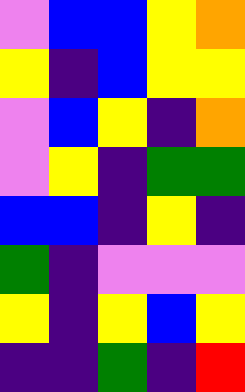[["violet", "blue", "blue", "yellow", "orange"], ["yellow", "indigo", "blue", "yellow", "yellow"], ["violet", "blue", "yellow", "indigo", "orange"], ["violet", "yellow", "indigo", "green", "green"], ["blue", "blue", "indigo", "yellow", "indigo"], ["green", "indigo", "violet", "violet", "violet"], ["yellow", "indigo", "yellow", "blue", "yellow"], ["indigo", "indigo", "green", "indigo", "red"]]